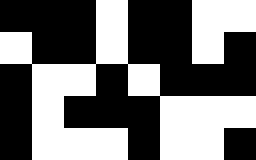[["black", "black", "black", "white", "black", "black", "white", "white"], ["white", "black", "black", "white", "black", "black", "white", "black"], ["black", "white", "white", "black", "white", "black", "black", "black"], ["black", "white", "black", "black", "black", "white", "white", "white"], ["black", "white", "white", "white", "black", "white", "white", "black"]]